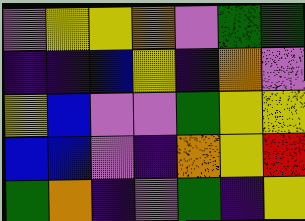[["violet", "yellow", "yellow", "orange", "violet", "green", "green"], ["indigo", "indigo", "blue", "yellow", "indigo", "orange", "violet"], ["yellow", "blue", "violet", "violet", "green", "yellow", "yellow"], ["blue", "blue", "violet", "indigo", "orange", "yellow", "red"], ["green", "orange", "indigo", "violet", "green", "indigo", "yellow"]]